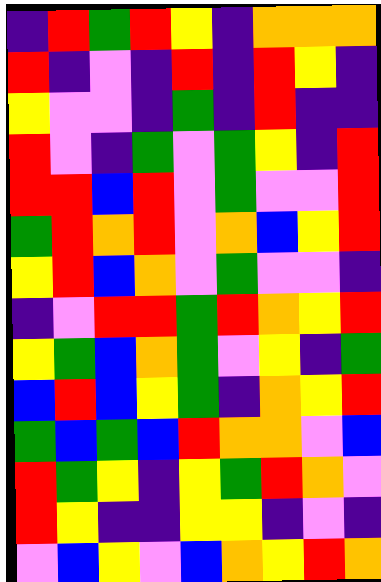[["indigo", "red", "green", "red", "yellow", "indigo", "orange", "orange", "orange"], ["red", "indigo", "violet", "indigo", "red", "indigo", "red", "yellow", "indigo"], ["yellow", "violet", "violet", "indigo", "green", "indigo", "red", "indigo", "indigo"], ["red", "violet", "indigo", "green", "violet", "green", "yellow", "indigo", "red"], ["red", "red", "blue", "red", "violet", "green", "violet", "violet", "red"], ["green", "red", "orange", "red", "violet", "orange", "blue", "yellow", "red"], ["yellow", "red", "blue", "orange", "violet", "green", "violet", "violet", "indigo"], ["indigo", "violet", "red", "red", "green", "red", "orange", "yellow", "red"], ["yellow", "green", "blue", "orange", "green", "violet", "yellow", "indigo", "green"], ["blue", "red", "blue", "yellow", "green", "indigo", "orange", "yellow", "red"], ["green", "blue", "green", "blue", "red", "orange", "orange", "violet", "blue"], ["red", "green", "yellow", "indigo", "yellow", "green", "red", "orange", "violet"], ["red", "yellow", "indigo", "indigo", "yellow", "yellow", "indigo", "violet", "indigo"], ["violet", "blue", "yellow", "violet", "blue", "orange", "yellow", "red", "orange"]]